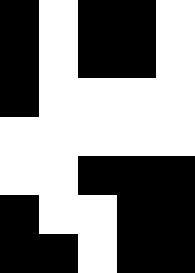[["black", "white", "black", "black", "white"], ["black", "white", "black", "black", "white"], ["black", "white", "white", "white", "white"], ["white", "white", "white", "white", "white"], ["white", "white", "black", "black", "black"], ["black", "white", "white", "black", "black"], ["black", "black", "white", "black", "black"]]